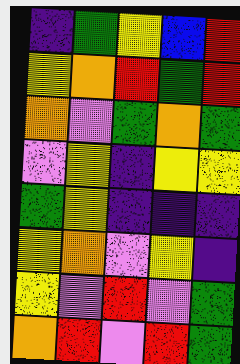[["indigo", "green", "yellow", "blue", "red"], ["yellow", "orange", "red", "green", "red"], ["orange", "violet", "green", "orange", "green"], ["violet", "yellow", "indigo", "yellow", "yellow"], ["green", "yellow", "indigo", "indigo", "indigo"], ["yellow", "orange", "violet", "yellow", "indigo"], ["yellow", "violet", "red", "violet", "green"], ["orange", "red", "violet", "red", "green"]]